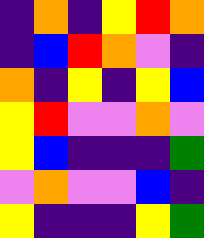[["indigo", "orange", "indigo", "yellow", "red", "orange"], ["indigo", "blue", "red", "orange", "violet", "indigo"], ["orange", "indigo", "yellow", "indigo", "yellow", "blue"], ["yellow", "red", "violet", "violet", "orange", "violet"], ["yellow", "blue", "indigo", "indigo", "indigo", "green"], ["violet", "orange", "violet", "violet", "blue", "indigo"], ["yellow", "indigo", "indigo", "indigo", "yellow", "green"]]